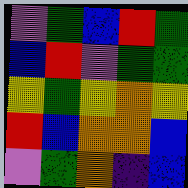[["violet", "green", "blue", "red", "green"], ["blue", "red", "violet", "green", "green"], ["yellow", "green", "yellow", "orange", "yellow"], ["red", "blue", "orange", "orange", "blue"], ["violet", "green", "orange", "indigo", "blue"]]